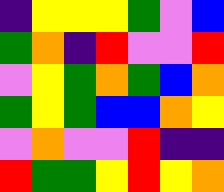[["indigo", "yellow", "yellow", "yellow", "green", "violet", "blue"], ["green", "orange", "indigo", "red", "violet", "violet", "red"], ["violet", "yellow", "green", "orange", "green", "blue", "orange"], ["green", "yellow", "green", "blue", "blue", "orange", "yellow"], ["violet", "orange", "violet", "violet", "red", "indigo", "indigo"], ["red", "green", "green", "yellow", "red", "yellow", "orange"]]